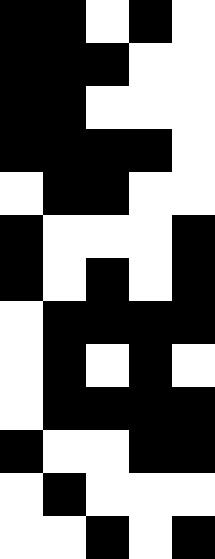[["black", "black", "white", "black", "white"], ["black", "black", "black", "white", "white"], ["black", "black", "white", "white", "white"], ["black", "black", "black", "black", "white"], ["white", "black", "black", "white", "white"], ["black", "white", "white", "white", "black"], ["black", "white", "black", "white", "black"], ["white", "black", "black", "black", "black"], ["white", "black", "white", "black", "white"], ["white", "black", "black", "black", "black"], ["black", "white", "white", "black", "black"], ["white", "black", "white", "white", "white"], ["white", "white", "black", "white", "black"]]